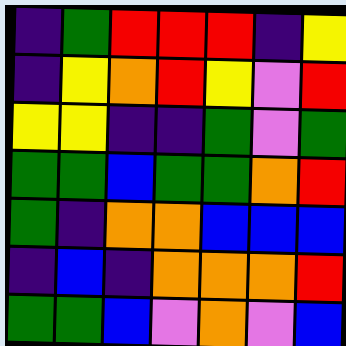[["indigo", "green", "red", "red", "red", "indigo", "yellow"], ["indigo", "yellow", "orange", "red", "yellow", "violet", "red"], ["yellow", "yellow", "indigo", "indigo", "green", "violet", "green"], ["green", "green", "blue", "green", "green", "orange", "red"], ["green", "indigo", "orange", "orange", "blue", "blue", "blue"], ["indigo", "blue", "indigo", "orange", "orange", "orange", "red"], ["green", "green", "blue", "violet", "orange", "violet", "blue"]]